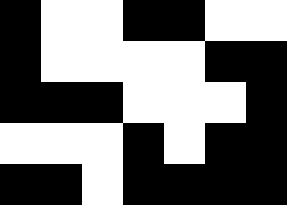[["black", "white", "white", "black", "black", "white", "white"], ["black", "white", "white", "white", "white", "black", "black"], ["black", "black", "black", "white", "white", "white", "black"], ["white", "white", "white", "black", "white", "black", "black"], ["black", "black", "white", "black", "black", "black", "black"]]